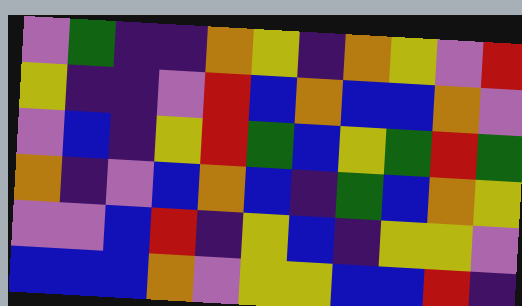[["violet", "green", "indigo", "indigo", "orange", "yellow", "indigo", "orange", "yellow", "violet", "red"], ["yellow", "indigo", "indigo", "violet", "red", "blue", "orange", "blue", "blue", "orange", "violet"], ["violet", "blue", "indigo", "yellow", "red", "green", "blue", "yellow", "green", "red", "green"], ["orange", "indigo", "violet", "blue", "orange", "blue", "indigo", "green", "blue", "orange", "yellow"], ["violet", "violet", "blue", "red", "indigo", "yellow", "blue", "indigo", "yellow", "yellow", "violet"], ["blue", "blue", "blue", "orange", "violet", "yellow", "yellow", "blue", "blue", "red", "indigo"]]